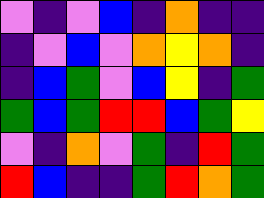[["violet", "indigo", "violet", "blue", "indigo", "orange", "indigo", "indigo"], ["indigo", "violet", "blue", "violet", "orange", "yellow", "orange", "indigo"], ["indigo", "blue", "green", "violet", "blue", "yellow", "indigo", "green"], ["green", "blue", "green", "red", "red", "blue", "green", "yellow"], ["violet", "indigo", "orange", "violet", "green", "indigo", "red", "green"], ["red", "blue", "indigo", "indigo", "green", "red", "orange", "green"]]